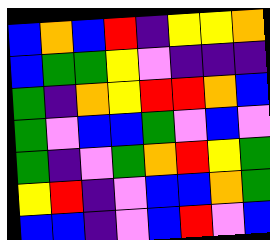[["blue", "orange", "blue", "red", "indigo", "yellow", "yellow", "orange"], ["blue", "green", "green", "yellow", "violet", "indigo", "indigo", "indigo"], ["green", "indigo", "orange", "yellow", "red", "red", "orange", "blue"], ["green", "violet", "blue", "blue", "green", "violet", "blue", "violet"], ["green", "indigo", "violet", "green", "orange", "red", "yellow", "green"], ["yellow", "red", "indigo", "violet", "blue", "blue", "orange", "green"], ["blue", "blue", "indigo", "violet", "blue", "red", "violet", "blue"]]